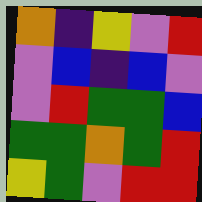[["orange", "indigo", "yellow", "violet", "red"], ["violet", "blue", "indigo", "blue", "violet"], ["violet", "red", "green", "green", "blue"], ["green", "green", "orange", "green", "red"], ["yellow", "green", "violet", "red", "red"]]